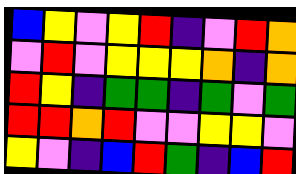[["blue", "yellow", "violet", "yellow", "red", "indigo", "violet", "red", "orange"], ["violet", "red", "violet", "yellow", "yellow", "yellow", "orange", "indigo", "orange"], ["red", "yellow", "indigo", "green", "green", "indigo", "green", "violet", "green"], ["red", "red", "orange", "red", "violet", "violet", "yellow", "yellow", "violet"], ["yellow", "violet", "indigo", "blue", "red", "green", "indigo", "blue", "red"]]